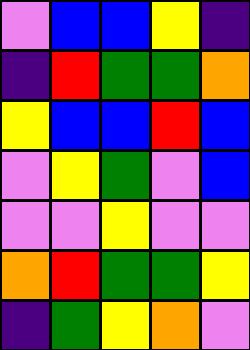[["violet", "blue", "blue", "yellow", "indigo"], ["indigo", "red", "green", "green", "orange"], ["yellow", "blue", "blue", "red", "blue"], ["violet", "yellow", "green", "violet", "blue"], ["violet", "violet", "yellow", "violet", "violet"], ["orange", "red", "green", "green", "yellow"], ["indigo", "green", "yellow", "orange", "violet"]]